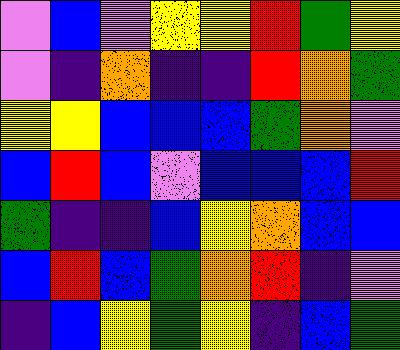[["violet", "blue", "violet", "yellow", "yellow", "red", "green", "yellow"], ["violet", "indigo", "orange", "indigo", "indigo", "red", "orange", "green"], ["yellow", "yellow", "blue", "blue", "blue", "green", "orange", "violet"], ["blue", "red", "blue", "violet", "blue", "blue", "blue", "red"], ["green", "indigo", "indigo", "blue", "yellow", "orange", "blue", "blue"], ["blue", "red", "blue", "green", "orange", "red", "indigo", "violet"], ["indigo", "blue", "yellow", "green", "yellow", "indigo", "blue", "green"]]